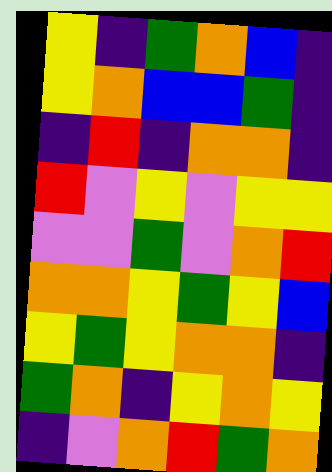[["yellow", "indigo", "green", "orange", "blue", "indigo"], ["yellow", "orange", "blue", "blue", "green", "indigo"], ["indigo", "red", "indigo", "orange", "orange", "indigo"], ["red", "violet", "yellow", "violet", "yellow", "yellow"], ["violet", "violet", "green", "violet", "orange", "red"], ["orange", "orange", "yellow", "green", "yellow", "blue"], ["yellow", "green", "yellow", "orange", "orange", "indigo"], ["green", "orange", "indigo", "yellow", "orange", "yellow"], ["indigo", "violet", "orange", "red", "green", "orange"]]